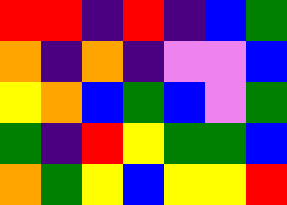[["red", "red", "indigo", "red", "indigo", "blue", "green"], ["orange", "indigo", "orange", "indigo", "violet", "violet", "blue"], ["yellow", "orange", "blue", "green", "blue", "violet", "green"], ["green", "indigo", "red", "yellow", "green", "green", "blue"], ["orange", "green", "yellow", "blue", "yellow", "yellow", "red"]]